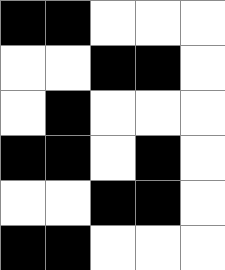[["black", "black", "white", "white", "white"], ["white", "white", "black", "black", "white"], ["white", "black", "white", "white", "white"], ["black", "black", "white", "black", "white"], ["white", "white", "black", "black", "white"], ["black", "black", "white", "white", "white"]]